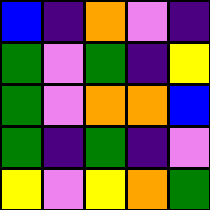[["blue", "indigo", "orange", "violet", "indigo"], ["green", "violet", "green", "indigo", "yellow"], ["green", "violet", "orange", "orange", "blue"], ["green", "indigo", "green", "indigo", "violet"], ["yellow", "violet", "yellow", "orange", "green"]]